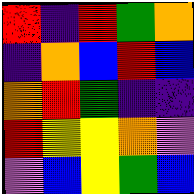[["red", "indigo", "red", "green", "orange"], ["indigo", "orange", "blue", "red", "blue"], ["orange", "red", "green", "indigo", "indigo"], ["red", "yellow", "yellow", "orange", "violet"], ["violet", "blue", "yellow", "green", "blue"]]